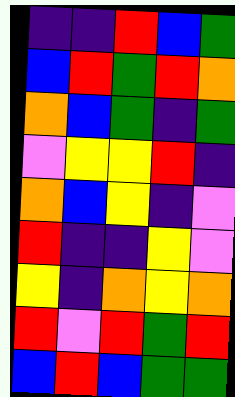[["indigo", "indigo", "red", "blue", "green"], ["blue", "red", "green", "red", "orange"], ["orange", "blue", "green", "indigo", "green"], ["violet", "yellow", "yellow", "red", "indigo"], ["orange", "blue", "yellow", "indigo", "violet"], ["red", "indigo", "indigo", "yellow", "violet"], ["yellow", "indigo", "orange", "yellow", "orange"], ["red", "violet", "red", "green", "red"], ["blue", "red", "blue", "green", "green"]]